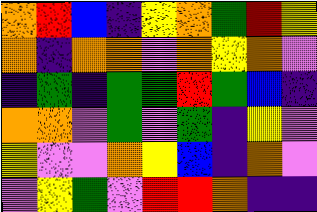[["orange", "red", "blue", "indigo", "yellow", "orange", "green", "red", "yellow"], ["orange", "indigo", "orange", "orange", "violet", "orange", "yellow", "orange", "violet"], ["indigo", "green", "indigo", "green", "green", "red", "green", "blue", "indigo"], ["orange", "orange", "violet", "green", "violet", "green", "indigo", "yellow", "violet"], ["yellow", "violet", "violet", "orange", "yellow", "blue", "indigo", "orange", "violet"], ["violet", "yellow", "green", "violet", "red", "red", "orange", "indigo", "indigo"]]